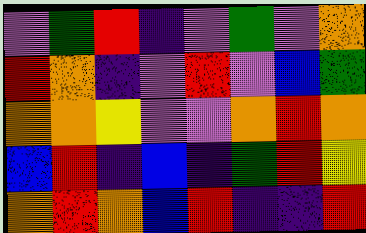[["violet", "green", "red", "indigo", "violet", "green", "violet", "orange"], ["red", "orange", "indigo", "violet", "red", "violet", "blue", "green"], ["orange", "orange", "yellow", "violet", "violet", "orange", "red", "orange"], ["blue", "red", "indigo", "blue", "indigo", "green", "red", "yellow"], ["orange", "red", "orange", "blue", "red", "indigo", "indigo", "red"]]